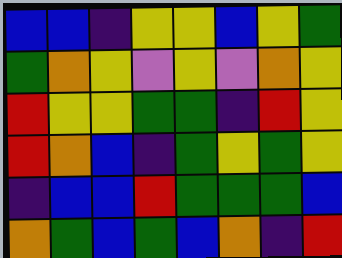[["blue", "blue", "indigo", "yellow", "yellow", "blue", "yellow", "green"], ["green", "orange", "yellow", "violet", "yellow", "violet", "orange", "yellow"], ["red", "yellow", "yellow", "green", "green", "indigo", "red", "yellow"], ["red", "orange", "blue", "indigo", "green", "yellow", "green", "yellow"], ["indigo", "blue", "blue", "red", "green", "green", "green", "blue"], ["orange", "green", "blue", "green", "blue", "orange", "indigo", "red"]]